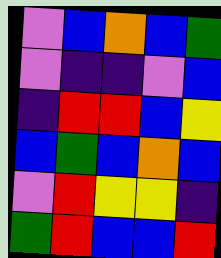[["violet", "blue", "orange", "blue", "green"], ["violet", "indigo", "indigo", "violet", "blue"], ["indigo", "red", "red", "blue", "yellow"], ["blue", "green", "blue", "orange", "blue"], ["violet", "red", "yellow", "yellow", "indigo"], ["green", "red", "blue", "blue", "red"]]